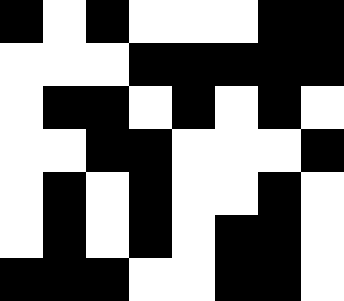[["black", "white", "black", "white", "white", "white", "black", "black"], ["white", "white", "white", "black", "black", "black", "black", "black"], ["white", "black", "black", "white", "black", "white", "black", "white"], ["white", "white", "black", "black", "white", "white", "white", "black"], ["white", "black", "white", "black", "white", "white", "black", "white"], ["white", "black", "white", "black", "white", "black", "black", "white"], ["black", "black", "black", "white", "white", "black", "black", "white"]]